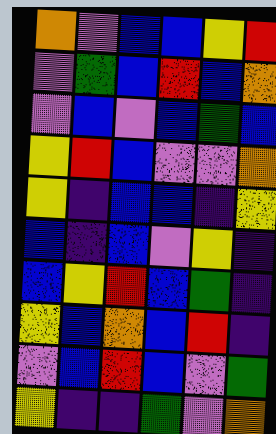[["orange", "violet", "blue", "blue", "yellow", "red"], ["violet", "green", "blue", "red", "blue", "orange"], ["violet", "blue", "violet", "blue", "green", "blue"], ["yellow", "red", "blue", "violet", "violet", "orange"], ["yellow", "indigo", "blue", "blue", "indigo", "yellow"], ["blue", "indigo", "blue", "violet", "yellow", "indigo"], ["blue", "yellow", "red", "blue", "green", "indigo"], ["yellow", "blue", "orange", "blue", "red", "indigo"], ["violet", "blue", "red", "blue", "violet", "green"], ["yellow", "indigo", "indigo", "green", "violet", "orange"]]